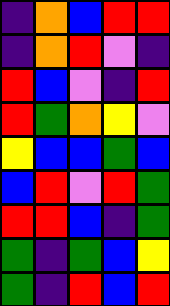[["indigo", "orange", "blue", "red", "red"], ["indigo", "orange", "red", "violet", "indigo"], ["red", "blue", "violet", "indigo", "red"], ["red", "green", "orange", "yellow", "violet"], ["yellow", "blue", "blue", "green", "blue"], ["blue", "red", "violet", "red", "green"], ["red", "red", "blue", "indigo", "green"], ["green", "indigo", "green", "blue", "yellow"], ["green", "indigo", "red", "blue", "red"]]